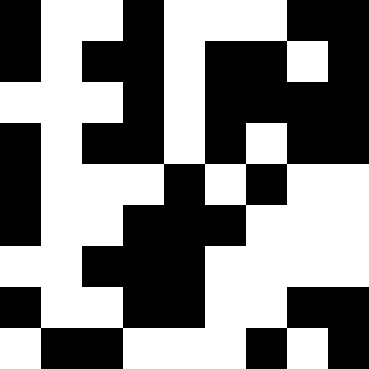[["black", "white", "white", "black", "white", "white", "white", "black", "black"], ["black", "white", "black", "black", "white", "black", "black", "white", "black"], ["white", "white", "white", "black", "white", "black", "black", "black", "black"], ["black", "white", "black", "black", "white", "black", "white", "black", "black"], ["black", "white", "white", "white", "black", "white", "black", "white", "white"], ["black", "white", "white", "black", "black", "black", "white", "white", "white"], ["white", "white", "black", "black", "black", "white", "white", "white", "white"], ["black", "white", "white", "black", "black", "white", "white", "black", "black"], ["white", "black", "black", "white", "white", "white", "black", "white", "black"]]